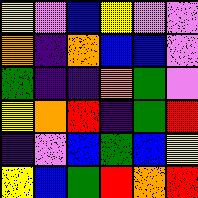[["yellow", "violet", "blue", "yellow", "violet", "violet"], ["orange", "indigo", "orange", "blue", "blue", "violet"], ["green", "indigo", "indigo", "orange", "green", "violet"], ["yellow", "orange", "red", "indigo", "green", "red"], ["indigo", "violet", "blue", "green", "blue", "yellow"], ["yellow", "blue", "green", "red", "orange", "red"]]